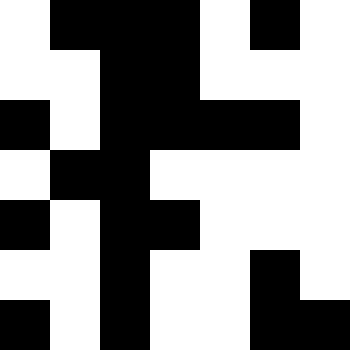[["white", "black", "black", "black", "white", "black", "white"], ["white", "white", "black", "black", "white", "white", "white"], ["black", "white", "black", "black", "black", "black", "white"], ["white", "black", "black", "white", "white", "white", "white"], ["black", "white", "black", "black", "white", "white", "white"], ["white", "white", "black", "white", "white", "black", "white"], ["black", "white", "black", "white", "white", "black", "black"]]